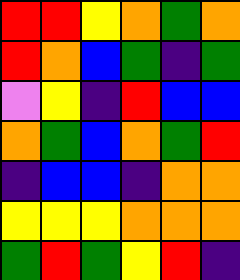[["red", "red", "yellow", "orange", "green", "orange"], ["red", "orange", "blue", "green", "indigo", "green"], ["violet", "yellow", "indigo", "red", "blue", "blue"], ["orange", "green", "blue", "orange", "green", "red"], ["indigo", "blue", "blue", "indigo", "orange", "orange"], ["yellow", "yellow", "yellow", "orange", "orange", "orange"], ["green", "red", "green", "yellow", "red", "indigo"]]